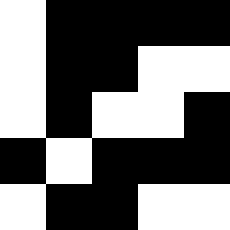[["white", "black", "black", "black", "black"], ["white", "black", "black", "white", "white"], ["white", "black", "white", "white", "black"], ["black", "white", "black", "black", "black"], ["white", "black", "black", "white", "white"]]